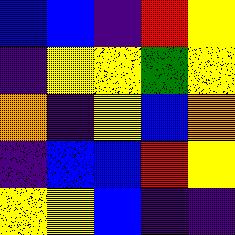[["blue", "blue", "indigo", "red", "yellow"], ["indigo", "yellow", "yellow", "green", "yellow"], ["orange", "indigo", "yellow", "blue", "orange"], ["indigo", "blue", "blue", "red", "yellow"], ["yellow", "yellow", "blue", "indigo", "indigo"]]